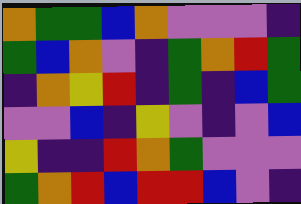[["orange", "green", "green", "blue", "orange", "violet", "violet", "violet", "indigo"], ["green", "blue", "orange", "violet", "indigo", "green", "orange", "red", "green"], ["indigo", "orange", "yellow", "red", "indigo", "green", "indigo", "blue", "green"], ["violet", "violet", "blue", "indigo", "yellow", "violet", "indigo", "violet", "blue"], ["yellow", "indigo", "indigo", "red", "orange", "green", "violet", "violet", "violet"], ["green", "orange", "red", "blue", "red", "red", "blue", "violet", "indigo"]]